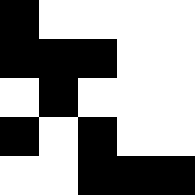[["black", "white", "white", "white", "white"], ["black", "black", "black", "white", "white"], ["white", "black", "white", "white", "white"], ["black", "white", "black", "white", "white"], ["white", "white", "black", "black", "black"]]